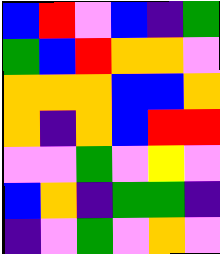[["blue", "red", "violet", "blue", "indigo", "green"], ["green", "blue", "red", "orange", "orange", "violet"], ["orange", "orange", "orange", "blue", "blue", "orange"], ["orange", "indigo", "orange", "blue", "red", "red"], ["violet", "violet", "green", "violet", "yellow", "violet"], ["blue", "orange", "indigo", "green", "green", "indigo"], ["indigo", "violet", "green", "violet", "orange", "violet"]]